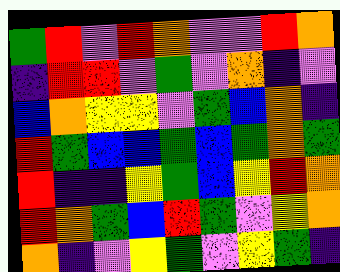[["green", "red", "violet", "red", "orange", "violet", "violet", "red", "orange"], ["indigo", "red", "red", "violet", "green", "violet", "orange", "indigo", "violet"], ["blue", "orange", "yellow", "yellow", "violet", "green", "blue", "orange", "indigo"], ["red", "green", "blue", "blue", "green", "blue", "green", "orange", "green"], ["red", "indigo", "indigo", "yellow", "green", "blue", "yellow", "red", "orange"], ["red", "orange", "green", "blue", "red", "green", "violet", "yellow", "orange"], ["orange", "indigo", "violet", "yellow", "green", "violet", "yellow", "green", "indigo"]]